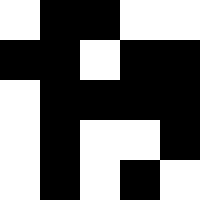[["white", "black", "black", "white", "white"], ["black", "black", "white", "black", "black"], ["white", "black", "black", "black", "black"], ["white", "black", "white", "white", "black"], ["white", "black", "white", "black", "white"]]